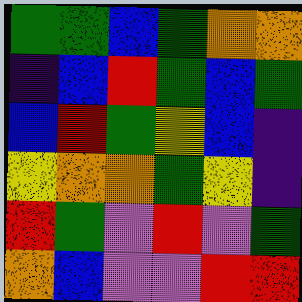[["green", "green", "blue", "green", "orange", "orange"], ["indigo", "blue", "red", "green", "blue", "green"], ["blue", "red", "green", "yellow", "blue", "indigo"], ["yellow", "orange", "orange", "green", "yellow", "indigo"], ["red", "green", "violet", "red", "violet", "green"], ["orange", "blue", "violet", "violet", "red", "red"]]